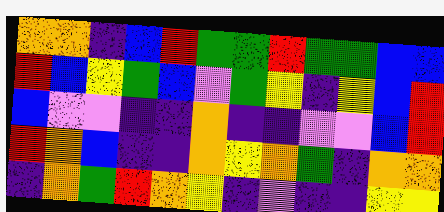[["orange", "orange", "indigo", "blue", "red", "green", "green", "red", "green", "green", "blue", "blue"], ["red", "blue", "yellow", "green", "blue", "violet", "green", "yellow", "indigo", "yellow", "blue", "red"], ["blue", "violet", "violet", "indigo", "indigo", "orange", "indigo", "indigo", "violet", "violet", "blue", "red"], ["red", "orange", "blue", "indigo", "indigo", "orange", "yellow", "orange", "green", "indigo", "orange", "orange"], ["indigo", "orange", "green", "red", "orange", "yellow", "indigo", "violet", "indigo", "indigo", "yellow", "yellow"]]